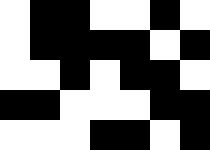[["white", "black", "black", "white", "white", "black", "white"], ["white", "black", "black", "black", "black", "white", "black"], ["white", "white", "black", "white", "black", "black", "white"], ["black", "black", "white", "white", "white", "black", "black"], ["white", "white", "white", "black", "black", "white", "black"]]